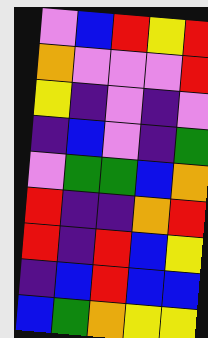[["violet", "blue", "red", "yellow", "red"], ["orange", "violet", "violet", "violet", "red"], ["yellow", "indigo", "violet", "indigo", "violet"], ["indigo", "blue", "violet", "indigo", "green"], ["violet", "green", "green", "blue", "orange"], ["red", "indigo", "indigo", "orange", "red"], ["red", "indigo", "red", "blue", "yellow"], ["indigo", "blue", "red", "blue", "blue"], ["blue", "green", "orange", "yellow", "yellow"]]